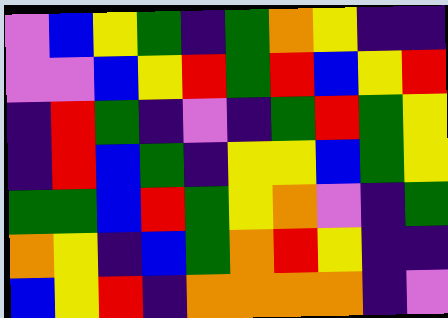[["violet", "blue", "yellow", "green", "indigo", "green", "orange", "yellow", "indigo", "indigo"], ["violet", "violet", "blue", "yellow", "red", "green", "red", "blue", "yellow", "red"], ["indigo", "red", "green", "indigo", "violet", "indigo", "green", "red", "green", "yellow"], ["indigo", "red", "blue", "green", "indigo", "yellow", "yellow", "blue", "green", "yellow"], ["green", "green", "blue", "red", "green", "yellow", "orange", "violet", "indigo", "green"], ["orange", "yellow", "indigo", "blue", "green", "orange", "red", "yellow", "indigo", "indigo"], ["blue", "yellow", "red", "indigo", "orange", "orange", "orange", "orange", "indigo", "violet"]]